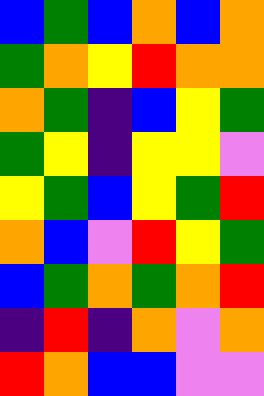[["blue", "green", "blue", "orange", "blue", "orange"], ["green", "orange", "yellow", "red", "orange", "orange"], ["orange", "green", "indigo", "blue", "yellow", "green"], ["green", "yellow", "indigo", "yellow", "yellow", "violet"], ["yellow", "green", "blue", "yellow", "green", "red"], ["orange", "blue", "violet", "red", "yellow", "green"], ["blue", "green", "orange", "green", "orange", "red"], ["indigo", "red", "indigo", "orange", "violet", "orange"], ["red", "orange", "blue", "blue", "violet", "violet"]]